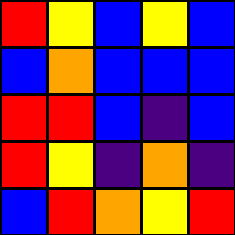[["red", "yellow", "blue", "yellow", "blue"], ["blue", "orange", "blue", "blue", "blue"], ["red", "red", "blue", "indigo", "blue"], ["red", "yellow", "indigo", "orange", "indigo"], ["blue", "red", "orange", "yellow", "red"]]